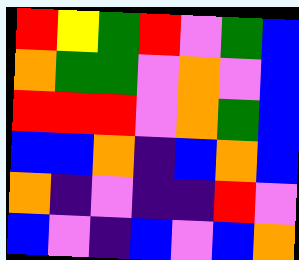[["red", "yellow", "green", "red", "violet", "green", "blue"], ["orange", "green", "green", "violet", "orange", "violet", "blue"], ["red", "red", "red", "violet", "orange", "green", "blue"], ["blue", "blue", "orange", "indigo", "blue", "orange", "blue"], ["orange", "indigo", "violet", "indigo", "indigo", "red", "violet"], ["blue", "violet", "indigo", "blue", "violet", "blue", "orange"]]